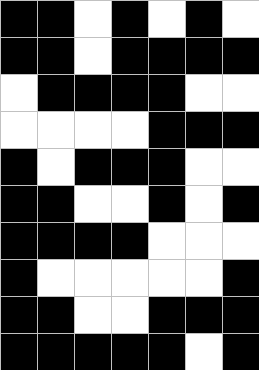[["black", "black", "white", "black", "white", "black", "white"], ["black", "black", "white", "black", "black", "black", "black"], ["white", "black", "black", "black", "black", "white", "white"], ["white", "white", "white", "white", "black", "black", "black"], ["black", "white", "black", "black", "black", "white", "white"], ["black", "black", "white", "white", "black", "white", "black"], ["black", "black", "black", "black", "white", "white", "white"], ["black", "white", "white", "white", "white", "white", "black"], ["black", "black", "white", "white", "black", "black", "black"], ["black", "black", "black", "black", "black", "white", "black"]]